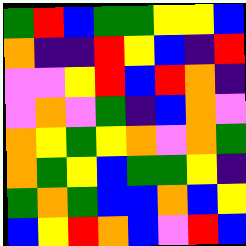[["green", "red", "blue", "green", "green", "yellow", "yellow", "blue"], ["orange", "indigo", "indigo", "red", "yellow", "blue", "indigo", "red"], ["violet", "violet", "yellow", "red", "blue", "red", "orange", "indigo"], ["violet", "orange", "violet", "green", "indigo", "blue", "orange", "violet"], ["orange", "yellow", "green", "yellow", "orange", "violet", "orange", "green"], ["orange", "green", "yellow", "blue", "green", "green", "yellow", "indigo"], ["green", "orange", "green", "blue", "blue", "orange", "blue", "yellow"], ["blue", "yellow", "red", "orange", "blue", "violet", "red", "blue"]]